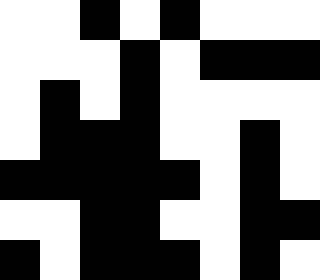[["white", "white", "black", "white", "black", "white", "white", "white"], ["white", "white", "white", "black", "white", "black", "black", "black"], ["white", "black", "white", "black", "white", "white", "white", "white"], ["white", "black", "black", "black", "white", "white", "black", "white"], ["black", "black", "black", "black", "black", "white", "black", "white"], ["white", "white", "black", "black", "white", "white", "black", "black"], ["black", "white", "black", "black", "black", "white", "black", "white"]]